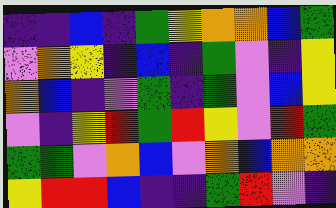[["indigo", "indigo", "blue", "indigo", "green", "yellow", "orange", "orange", "blue", "green"], ["violet", "orange", "yellow", "indigo", "blue", "indigo", "green", "violet", "indigo", "yellow"], ["orange", "blue", "indigo", "violet", "green", "indigo", "green", "violet", "blue", "yellow"], ["violet", "indigo", "yellow", "red", "green", "red", "yellow", "violet", "red", "green"], ["green", "green", "violet", "orange", "blue", "violet", "orange", "blue", "orange", "orange"], ["yellow", "red", "red", "blue", "indigo", "indigo", "green", "red", "violet", "indigo"]]